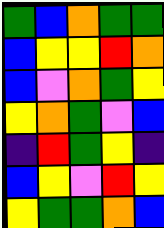[["green", "blue", "orange", "green", "green"], ["blue", "yellow", "yellow", "red", "orange"], ["blue", "violet", "orange", "green", "yellow"], ["yellow", "orange", "green", "violet", "blue"], ["indigo", "red", "green", "yellow", "indigo"], ["blue", "yellow", "violet", "red", "yellow"], ["yellow", "green", "green", "orange", "blue"]]